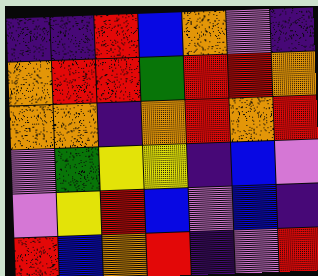[["indigo", "indigo", "red", "blue", "orange", "violet", "indigo"], ["orange", "red", "red", "green", "red", "red", "orange"], ["orange", "orange", "indigo", "orange", "red", "orange", "red"], ["violet", "green", "yellow", "yellow", "indigo", "blue", "violet"], ["violet", "yellow", "red", "blue", "violet", "blue", "indigo"], ["red", "blue", "orange", "red", "indigo", "violet", "red"]]